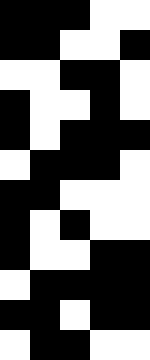[["black", "black", "black", "white", "white"], ["black", "black", "white", "white", "black"], ["white", "white", "black", "black", "white"], ["black", "white", "white", "black", "white"], ["black", "white", "black", "black", "black"], ["white", "black", "black", "black", "white"], ["black", "black", "white", "white", "white"], ["black", "white", "black", "white", "white"], ["black", "white", "white", "black", "black"], ["white", "black", "black", "black", "black"], ["black", "black", "white", "black", "black"], ["white", "black", "black", "white", "white"]]